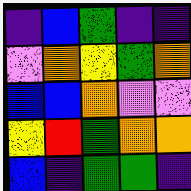[["indigo", "blue", "green", "indigo", "indigo"], ["violet", "orange", "yellow", "green", "orange"], ["blue", "blue", "orange", "violet", "violet"], ["yellow", "red", "green", "orange", "orange"], ["blue", "indigo", "green", "green", "indigo"]]